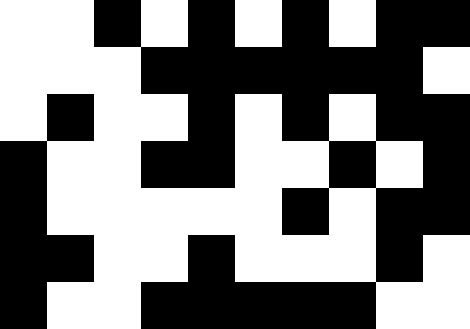[["white", "white", "black", "white", "black", "white", "black", "white", "black", "black"], ["white", "white", "white", "black", "black", "black", "black", "black", "black", "white"], ["white", "black", "white", "white", "black", "white", "black", "white", "black", "black"], ["black", "white", "white", "black", "black", "white", "white", "black", "white", "black"], ["black", "white", "white", "white", "white", "white", "black", "white", "black", "black"], ["black", "black", "white", "white", "black", "white", "white", "white", "black", "white"], ["black", "white", "white", "black", "black", "black", "black", "black", "white", "white"]]